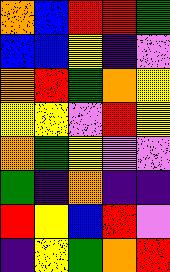[["orange", "blue", "red", "red", "green"], ["blue", "blue", "yellow", "indigo", "violet"], ["orange", "red", "green", "orange", "yellow"], ["yellow", "yellow", "violet", "red", "yellow"], ["orange", "green", "yellow", "violet", "violet"], ["green", "indigo", "orange", "indigo", "indigo"], ["red", "yellow", "blue", "red", "violet"], ["indigo", "yellow", "green", "orange", "red"]]